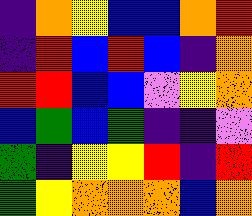[["indigo", "orange", "yellow", "blue", "blue", "orange", "red"], ["indigo", "red", "blue", "red", "blue", "indigo", "orange"], ["red", "red", "blue", "blue", "violet", "yellow", "orange"], ["blue", "green", "blue", "green", "indigo", "indigo", "violet"], ["green", "indigo", "yellow", "yellow", "red", "indigo", "red"], ["green", "yellow", "orange", "orange", "orange", "blue", "orange"]]